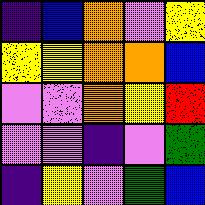[["indigo", "blue", "orange", "violet", "yellow"], ["yellow", "yellow", "orange", "orange", "blue"], ["violet", "violet", "orange", "yellow", "red"], ["violet", "violet", "indigo", "violet", "green"], ["indigo", "yellow", "violet", "green", "blue"]]